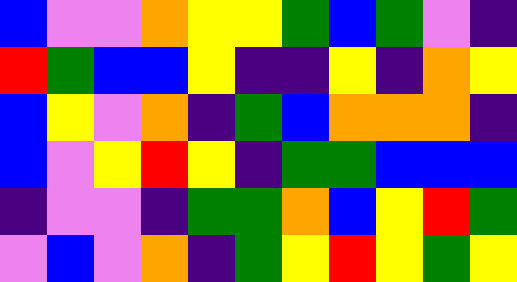[["blue", "violet", "violet", "orange", "yellow", "yellow", "green", "blue", "green", "violet", "indigo"], ["red", "green", "blue", "blue", "yellow", "indigo", "indigo", "yellow", "indigo", "orange", "yellow"], ["blue", "yellow", "violet", "orange", "indigo", "green", "blue", "orange", "orange", "orange", "indigo"], ["blue", "violet", "yellow", "red", "yellow", "indigo", "green", "green", "blue", "blue", "blue"], ["indigo", "violet", "violet", "indigo", "green", "green", "orange", "blue", "yellow", "red", "green"], ["violet", "blue", "violet", "orange", "indigo", "green", "yellow", "red", "yellow", "green", "yellow"]]